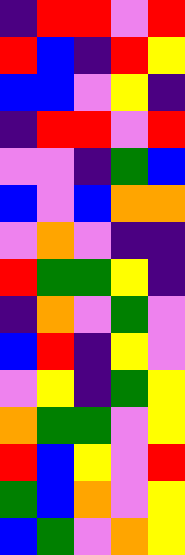[["indigo", "red", "red", "violet", "red"], ["red", "blue", "indigo", "red", "yellow"], ["blue", "blue", "violet", "yellow", "indigo"], ["indigo", "red", "red", "violet", "red"], ["violet", "violet", "indigo", "green", "blue"], ["blue", "violet", "blue", "orange", "orange"], ["violet", "orange", "violet", "indigo", "indigo"], ["red", "green", "green", "yellow", "indigo"], ["indigo", "orange", "violet", "green", "violet"], ["blue", "red", "indigo", "yellow", "violet"], ["violet", "yellow", "indigo", "green", "yellow"], ["orange", "green", "green", "violet", "yellow"], ["red", "blue", "yellow", "violet", "red"], ["green", "blue", "orange", "violet", "yellow"], ["blue", "green", "violet", "orange", "yellow"]]